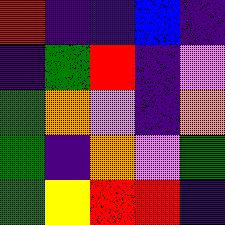[["red", "indigo", "indigo", "blue", "indigo"], ["indigo", "green", "red", "indigo", "violet"], ["green", "orange", "violet", "indigo", "orange"], ["green", "indigo", "orange", "violet", "green"], ["green", "yellow", "red", "red", "indigo"]]